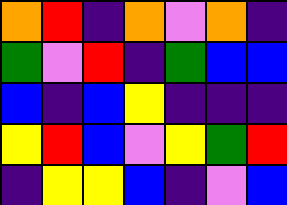[["orange", "red", "indigo", "orange", "violet", "orange", "indigo"], ["green", "violet", "red", "indigo", "green", "blue", "blue"], ["blue", "indigo", "blue", "yellow", "indigo", "indigo", "indigo"], ["yellow", "red", "blue", "violet", "yellow", "green", "red"], ["indigo", "yellow", "yellow", "blue", "indigo", "violet", "blue"]]